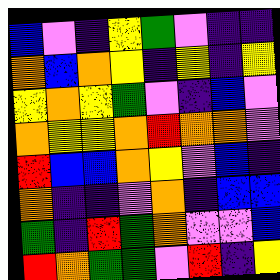[["blue", "violet", "indigo", "yellow", "green", "violet", "indigo", "indigo"], ["orange", "blue", "orange", "yellow", "indigo", "yellow", "indigo", "yellow"], ["yellow", "orange", "yellow", "green", "violet", "indigo", "blue", "violet"], ["orange", "yellow", "yellow", "orange", "red", "orange", "orange", "violet"], ["red", "blue", "blue", "orange", "yellow", "violet", "blue", "indigo"], ["orange", "indigo", "indigo", "violet", "orange", "indigo", "blue", "blue"], ["green", "indigo", "red", "green", "orange", "violet", "violet", "blue"], ["red", "orange", "green", "green", "violet", "red", "indigo", "yellow"]]